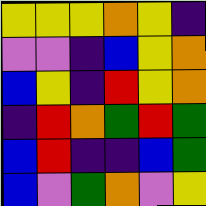[["yellow", "yellow", "yellow", "orange", "yellow", "indigo"], ["violet", "violet", "indigo", "blue", "yellow", "orange"], ["blue", "yellow", "indigo", "red", "yellow", "orange"], ["indigo", "red", "orange", "green", "red", "green"], ["blue", "red", "indigo", "indigo", "blue", "green"], ["blue", "violet", "green", "orange", "violet", "yellow"]]